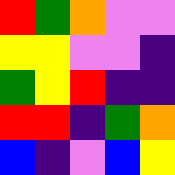[["red", "green", "orange", "violet", "violet"], ["yellow", "yellow", "violet", "violet", "indigo"], ["green", "yellow", "red", "indigo", "indigo"], ["red", "red", "indigo", "green", "orange"], ["blue", "indigo", "violet", "blue", "yellow"]]